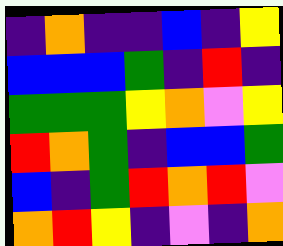[["indigo", "orange", "indigo", "indigo", "blue", "indigo", "yellow"], ["blue", "blue", "blue", "green", "indigo", "red", "indigo"], ["green", "green", "green", "yellow", "orange", "violet", "yellow"], ["red", "orange", "green", "indigo", "blue", "blue", "green"], ["blue", "indigo", "green", "red", "orange", "red", "violet"], ["orange", "red", "yellow", "indigo", "violet", "indigo", "orange"]]